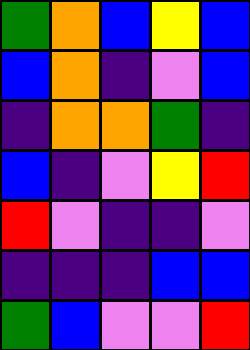[["green", "orange", "blue", "yellow", "blue"], ["blue", "orange", "indigo", "violet", "blue"], ["indigo", "orange", "orange", "green", "indigo"], ["blue", "indigo", "violet", "yellow", "red"], ["red", "violet", "indigo", "indigo", "violet"], ["indigo", "indigo", "indigo", "blue", "blue"], ["green", "blue", "violet", "violet", "red"]]